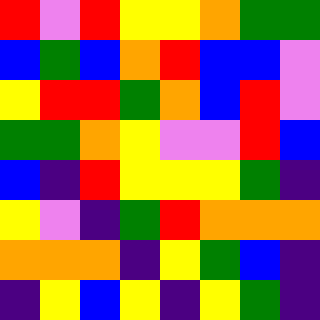[["red", "violet", "red", "yellow", "yellow", "orange", "green", "green"], ["blue", "green", "blue", "orange", "red", "blue", "blue", "violet"], ["yellow", "red", "red", "green", "orange", "blue", "red", "violet"], ["green", "green", "orange", "yellow", "violet", "violet", "red", "blue"], ["blue", "indigo", "red", "yellow", "yellow", "yellow", "green", "indigo"], ["yellow", "violet", "indigo", "green", "red", "orange", "orange", "orange"], ["orange", "orange", "orange", "indigo", "yellow", "green", "blue", "indigo"], ["indigo", "yellow", "blue", "yellow", "indigo", "yellow", "green", "indigo"]]